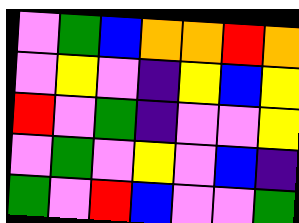[["violet", "green", "blue", "orange", "orange", "red", "orange"], ["violet", "yellow", "violet", "indigo", "yellow", "blue", "yellow"], ["red", "violet", "green", "indigo", "violet", "violet", "yellow"], ["violet", "green", "violet", "yellow", "violet", "blue", "indigo"], ["green", "violet", "red", "blue", "violet", "violet", "green"]]